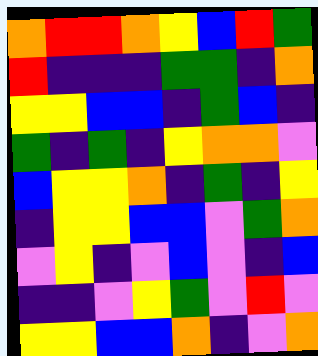[["orange", "red", "red", "orange", "yellow", "blue", "red", "green"], ["red", "indigo", "indigo", "indigo", "green", "green", "indigo", "orange"], ["yellow", "yellow", "blue", "blue", "indigo", "green", "blue", "indigo"], ["green", "indigo", "green", "indigo", "yellow", "orange", "orange", "violet"], ["blue", "yellow", "yellow", "orange", "indigo", "green", "indigo", "yellow"], ["indigo", "yellow", "yellow", "blue", "blue", "violet", "green", "orange"], ["violet", "yellow", "indigo", "violet", "blue", "violet", "indigo", "blue"], ["indigo", "indigo", "violet", "yellow", "green", "violet", "red", "violet"], ["yellow", "yellow", "blue", "blue", "orange", "indigo", "violet", "orange"]]